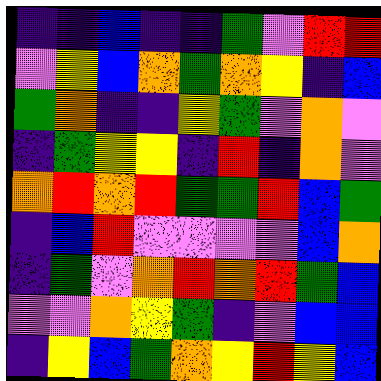[["indigo", "indigo", "blue", "indigo", "indigo", "green", "violet", "red", "red"], ["violet", "yellow", "blue", "orange", "green", "orange", "yellow", "indigo", "blue"], ["green", "orange", "indigo", "indigo", "yellow", "green", "violet", "orange", "violet"], ["indigo", "green", "yellow", "yellow", "indigo", "red", "indigo", "orange", "violet"], ["orange", "red", "orange", "red", "green", "green", "red", "blue", "green"], ["indigo", "blue", "red", "violet", "violet", "violet", "violet", "blue", "orange"], ["indigo", "green", "violet", "orange", "red", "orange", "red", "green", "blue"], ["violet", "violet", "orange", "yellow", "green", "indigo", "violet", "blue", "blue"], ["indigo", "yellow", "blue", "green", "orange", "yellow", "red", "yellow", "blue"]]